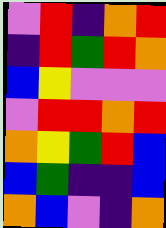[["violet", "red", "indigo", "orange", "red"], ["indigo", "red", "green", "red", "orange"], ["blue", "yellow", "violet", "violet", "violet"], ["violet", "red", "red", "orange", "red"], ["orange", "yellow", "green", "red", "blue"], ["blue", "green", "indigo", "indigo", "blue"], ["orange", "blue", "violet", "indigo", "orange"]]